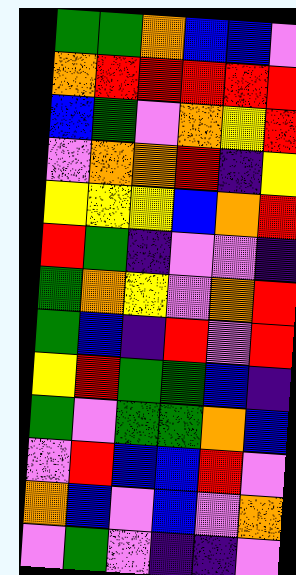[["green", "green", "orange", "blue", "blue", "violet"], ["orange", "red", "red", "red", "red", "red"], ["blue", "green", "violet", "orange", "yellow", "red"], ["violet", "orange", "orange", "red", "indigo", "yellow"], ["yellow", "yellow", "yellow", "blue", "orange", "red"], ["red", "green", "indigo", "violet", "violet", "indigo"], ["green", "orange", "yellow", "violet", "orange", "red"], ["green", "blue", "indigo", "red", "violet", "red"], ["yellow", "red", "green", "green", "blue", "indigo"], ["green", "violet", "green", "green", "orange", "blue"], ["violet", "red", "blue", "blue", "red", "violet"], ["orange", "blue", "violet", "blue", "violet", "orange"], ["violet", "green", "violet", "indigo", "indigo", "violet"]]